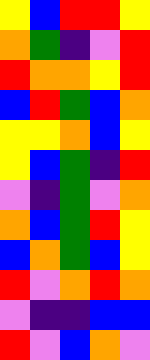[["yellow", "blue", "red", "red", "yellow"], ["orange", "green", "indigo", "violet", "red"], ["red", "orange", "orange", "yellow", "red"], ["blue", "red", "green", "blue", "orange"], ["yellow", "yellow", "orange", "blue", "yellow"], ["yellow", "blue", "green", "indigo", "red"], ["violet", "indigo", "green", "violet", "orange"], ["orange", "blue", "green", "red", "yellow"], ["blue", "orange", "green", "blue", "yellow"], ["red", "violet", "orange", "red", "orange"], ["violet", "indigo", "indigo", "blue", "blue"], ["red", "violet", "blue", "orange", "violet"]]